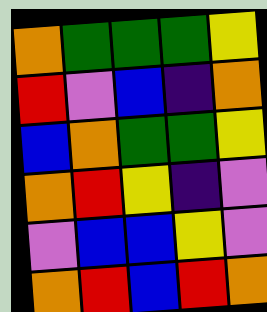[["orange", "green", "green", "green", "yellow"], ["red", "violet", "blue", "indigo", "orange"], ["blue", "orange", "green", "green", "yellow"], ["orange", "red", "yellow", "indigo", "violet"], ["violet", "blue", "blue", "yellow", "violet"], ["orange", "red", "blue", "red", "orange"]]